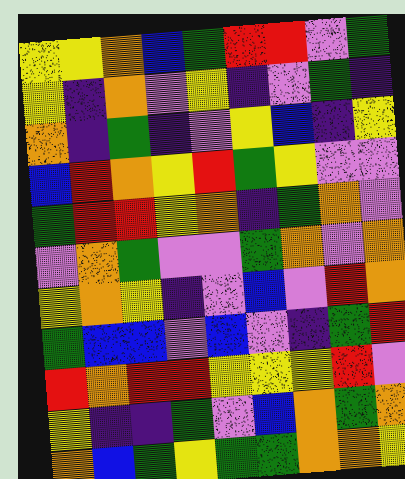[["yellow", "yellow", "orange", "blue", "green", "red", "red", "violet", "green"], ["yellow", "indigo", "orange", "violet", "yellow", "indigo", "violet", "green", "indigo"], ["orange", "indigo", "green", "indigo", "violet", "yellow", "blue", "indigo", "yellow"], ["blue", "red", "orange", "yellow", "red", "green", "yellow", "violet", "violet"], ["green", "red", "red", "yellow", "orange", "indigo", "green", "orange", "violet"], ["violet", "orange", "green", "violet", "violet", "green", "orange", "violet", "orange"], ["yellow", "orange", "yellow", "indigo", "violet", "blue", "violet", "red", "orange"], ["green", "blue", "blue", "violet", "blue", "violet", "indigo", "green", "red"], ["red", "orange", "red", "red", "yellow", "yellow", "yellow", "red", "violet"], ["yellow", "indigo", "indigo", "green", "violet", "blue", "orange", "green", "orange"], ["orange", "blue", "green", "yellow", "green", "green", "orange", "orange", "yellow"]]